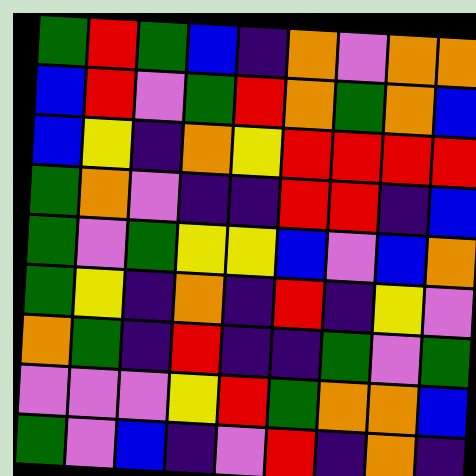[["green", "red", "green", "blue", "indigo", "orange", "violet", "orange", "orange"], ["blue", "red", "violet", "green", "red", "orange", "green", "orange", "blue"], ["blue", "yellow", "indigo", "orange", "yellow", "red", "red", "red", "red"], ["green", "orange", "violet", "indigo", "indigo", "red", "red", "indigo", "blue"], ["green", "violet", "green", "yellow", "yellow", "blue", "violet", "blue", "orange"], ["green", "yellow", "indigo", "orange", "indigo", "red", "indigo", "yellow", "violet"], ["orange", "green", "indigo", "red", "indigo", "indigo", "green", "violet", "green"], ["violet", "violet", "violet", "yellow", "red", "green", "orange", "orange", "blue"], ["green", "violet", "blue", "indigo", "violet", "red", "indigo", "orange", "indigo"]]